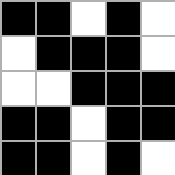[["black", "black", "white", "black", "white"], ["white", "black", "black", "black", "white"], ["white", "white", "black", "black", "black"], ["black", "black", "white", "black", "black"], ["black", "black", "white", "black", "white"]]